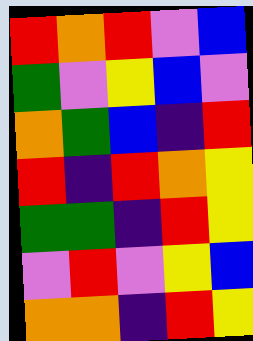[["red", "orange", "red", "violet", "blue"], ["green", "violet", "yellow", "blue", "violet"], ["orange", "green", "blue", "indigo", "red"], ["red", "indigo", "red", "orange", "yellow"], ["green", "green", "indigo", "red", "yellow"], ["violet", "red", "violet", "yellow", "blue"], ["orange", "orange", "indigo", "red", "yellow"]]